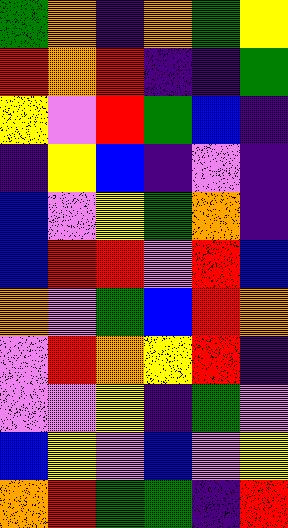[["green", "orange", "indigo", "orange", "green", "yellow"], ["red", "orange", "red", "indigo", "indigo", "green"], ["yellow", "violet", "red", "green", "blue", "indigo"], ["indigo", "yellow", "blue", "indigo", "violet", "indigo"], ["blue", "violet", "yellow", "green", "orange", "indigo"], ["blue", "red", "red", "violet", "red", "blue"], ["orange", "violet", "green", "blue", "red", "orange"], ["violet", "red", "orange", "yellow", "red", "indigo"], ["violet", "violet", "yellow", "indigo", "green", "violet"], ["blue", "yellow", "violet", "blue", "violet", "yellow"], ["orange", "red", "green", "green", "indigo", "red"]]